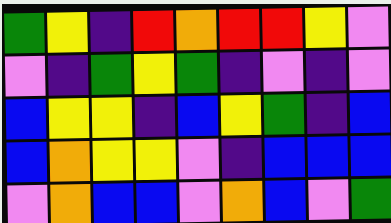[["green", "yellow", "indigo", "red", "orange", "red", "red", "yellow", "violet"], ["violet", "indigo", "green", "yellow", "green", "indigo", "violet", "indigo", "violet"], ["blue", "yellow", "yellow", "indigo", "blue", "yellow", "green", "indigo", "blue"], ["blue", "orange", "yellow", "yellow", "violet", "indigo", "blue", "blue", "blue"], ["violet", "orange", "blue", "blue", "violet", "orange", "blue", "violet", "green"]]